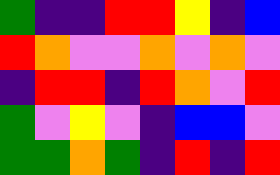[["green", "indigo", "indigo", "red", "red", "yellow", "indigo", "blue"], ["red", "orange", "violet", "violet", "orange", "violet", "orange", "violet"], ["indigo", "red", "red", "indigo", "red", "orange", "violet", "red"], ["green", "violet", "yellow", "violet", "indigo", "blue", "blue", "violet"], ["green", "green", "orange", "green", "indigo", "red", "indigo", "red"]]